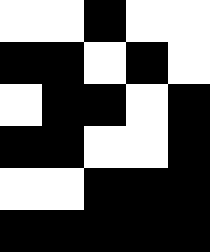[["white", "white", "black", "white", "white"], ["black", "black", "white", "black", "white"], ["white", "black", "black", "white", "black"], ["black", "black", "white", "white", "black"], ["white", "white", "black", "black", "black"], ["black", "black", "black", "black", "black"]]